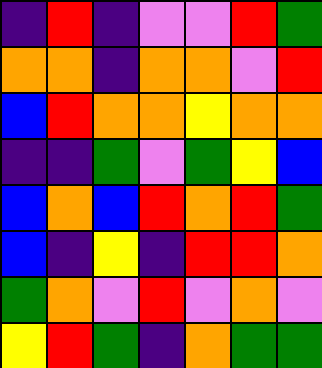[["indigo", "red", "indigo", "violet", "violet", "red", "green"], ["orange", "orange", "indigo", "orange", "orange", "violet", "red"], ["blue", "red", "orange", "orange", "yellow", "orange", "orange"], ["indigo", "indigo", "green", "violet", "green", "yellow", "blue"], ["blue", "orange", "blue", "red", "orange", "red", "green"], ["blue", "indigo", "yellow", "indigo", "red", "red", "orange"], ["green", "orange", "violet", "red", "violet", "orange", "violet"], ["yellow", "red", "green", "indigo", "orange", "green", "green"]]